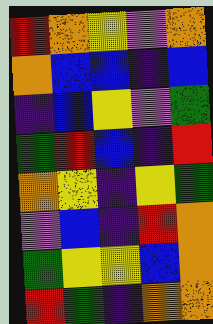[["red", "orange", "yellow", "violet", "orange"], ["orange", "blue", "blue", "indigo", "blue"], ["indigo", "blue", "yellow", "violet", "green"], ["green", "red", "blue", "indigo", "red"], ["orange", "yellow", "indigo", "yellow", "green"], ["violet", "blue", "indigo", "red", "orange"], ["green", "yellow", "yellow", "blue", "orange"], ["red", "green", "indigo", "orange", "orange"]]